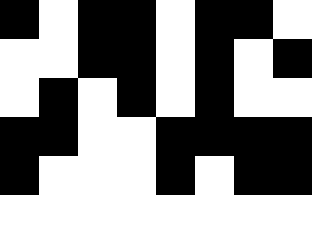[["black", "white", "black", "black", "white", "black", "black", "white"], ["white", "white", "black", "black", "white", "black", "white", "black"], ["white", "black", "white", "black", "white", "black", "white", "white"], ["black", "black", "white", "white", "black", "black", "black", "black"], ["black", "white", "white", "white", "black", "white", "black", "black"], ["white", "white", "white", "white", "white", "white", "white", "white"]]